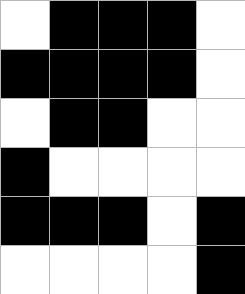[["white", "black", "black", "black", "white"], ["black", "black", "black", "black", "white"], ["white", "black", "black", "white", "white"], ["black", "white", "white", "white", "white"], ["black", "black", "black", "white", "black"], ["white", "white", "white", "white", "black"]]